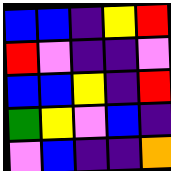[["blue", "blue", "indigo", "yellow", "red"], ["red", "violet", "indigo", "indigo", "violet"], ["blue", "blue", "yellow", "indigo", "red"], ["green", "yellow", "violet", "blue", "indigo"], ["violet", "blue", "indigo", "indigo", "orange"]]